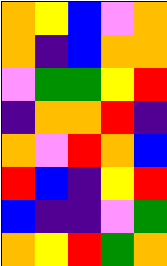[["orange", "yellow", "blue", "violet", "orange"], ["orange", "indigo", "blue", "orange", "orange"], ["violet", "green", "green", "yellow", "red"], ["indigo", "orange", "orange", "red", "indigo"], ["orange", "violet", "red", "orange", "blue"], ["red", "blue", "indigo", "yellow", "red"], ["blue", "indigo", "indigo", "violet", "green"], ["orange", "yellow", "red", "green", "orange"]]